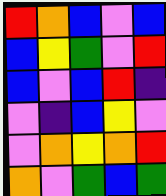[["red", "orange", "blue", "violet", "blue"], ["blue", "yellow", "green", "violet", "red"], ["blue", "violet", "blue", "red", "indigo"], ["violet", "indigo", "blue", "yellow", "violet"], ["violet", "orange", "yellow", "orange", "red"], ["orange", "violet", "green", "blue", "green"]]